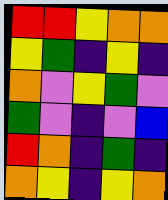[["red", "red", "yellow", "orange", "orange"], ["yellow", "green", "indigo", "yellow", "indigo"], ["orange", "violet", "yellow", "green", "violet"], ["green", "violet", "indigo", "violet", "blue"], ["red", "orange", "indigo", "green", "indigo"], ["orange", "yellow", "indigo", "yellow", "orange"]]